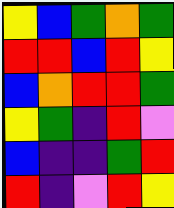[["yellow", "blue", "green", "orange", "green"], ["red", "red", "blue", "red", "yellow"], ["blue", "orange", "red", "red", "green"], ["yellow", "green", "indigo", "red", "violet"], ["blue", "indigo", "indigo", "green", "red"], ["red", "indigo", "violet", "red", "yellow"]]